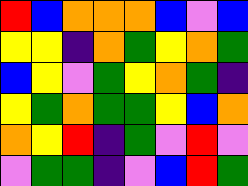[["red", "blue", "orange", "orange", "orange", "blue", "violet", "blue"], ["yellow", "yellow", "indigo", "orange", "green", "yellow", "orange", "green"], ["blue", "yellow", "violet", "green", "yellow", "orange", "green", "indigo"], ["yellow", "green", "orange", "green", "green", "yellow", "blue", "orange"], ["orange", "yellow", "red", "indigo", "green", "violet", "red", "violet"], ["violet", "green", "green", "indigo", "violet", "blue", "red", "green"]]